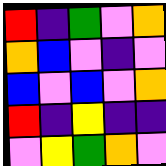[["red", "indigo", "green", "violet", "orange"], ["orange", "blue", "violet", "indigo", "violet"], ["blue", "violet", "blue", "violet", "orange"], ["red", "indigo", "yellow", "indigo", "indigo"], ["violet", "yellow", "green", "orange", "violet"]]